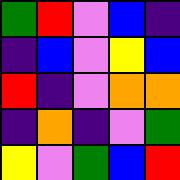[["green", "red", "violet", "blue", "indigo"], ["indigo", "blue", "violet", "yellow", "blue"], ["red", "indigo", "violet", "orange", "orange"], ["indigo", "orange", "indigo", "violet", "green"], ["yellow", "violet", "green", "blue", "red"]]